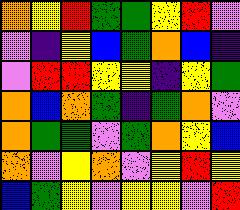[["orange", "yellow", "red", "green", "green", "yellow", "red", "violet"], ["violet", "indigo", "yellow", "blue", "green", "orange", "blue", "indigo"], ["violet", "red", "red", "yellow", "yellow", "indigo", "yellow", "green"], ["orange", "blue", "orange", "green", "indigo", "green", "orange", "violet"], ["orange", "green", "green", "violet", "green", "orange", "yellow", "blue"], ["orange", "violet", "yellow", "orange", "violet", "yellow", "red", "yellow"], ["blue", "green", "yellow", "violet", "yellow", "yellow", "violet", "red"]]